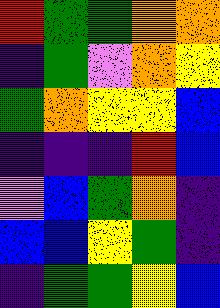[["red", "green", "green", "orange", "orange"], ["indigo", "green", "violet", "orange", "yellow"], ["green", "orange", "yellow", "yellow", "blue"], ["indigo", "indigo", "indigo", "red", "blue"], ["violet", "blue", "green", "orange", "indigo"], ["blue", "blue", "yellow", "green", "indigo"], ["indigo", "green", "green", "yellow", "blue"]]